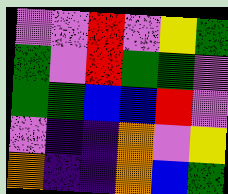[["violet", "violet", "red", "violet", "yellow", "green"], ["green", "violet", "red", "green", "green", "violet"], ["green", "green", "blue", "blue", "red", "violet"], ["violet", "indigo", "indigo", "orange", "violet", "yellow"], ["orange", "indigo", "indigo", "orange", "blue", "green"]]